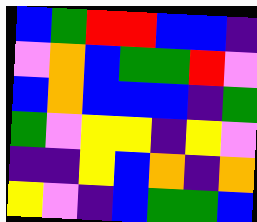[["blue", "green", "red", "red", "blue", "blue", "indigo"], ["violet", "orange", "blue", "green", "green", "red", "violet"], ["blue", "orange", "blue", "blue", "blue", "indigo", "green"], ["green", "violet", "yellow", "yellow", "indigo", "yellow", "violet"], ["indigo", "indigo", "yellow", "blue", "orange", "indigo", "orange"], ["yellow", "violet", "indigo", "blue", "green", "green", "blue"]]